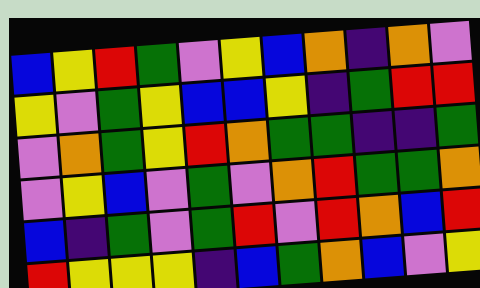[["blue", "yellow", "red", "green", "violet", "yellow", "blue", "orange", "indigo", "orange", "violet"], ["yellow", "violet", "green", "yellow", "blue", "blue", "yellow", "indigo", "green", "red", "red"], ["violet", "orange", "green", "yellow", "red", "orange", "green", "green", "indigo", "indigo", "green"], ["violet", "yellow", "blue", "violet", "green", "violet", "orange", "red", "green", "green", "orange"], ["blue", "indigo", "green", "violet", "green", "red", "violet", "red", "orange", "blue", "red"], ["red", "yellow", "yellow", "yellow", "indigo", "blue", "green", "orange", "blue", "violet", "yellow"]]